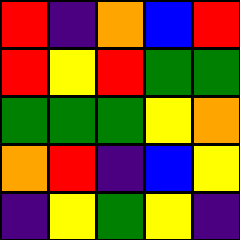[["red", "indigo", "orange", "blue", "red"], ["red", "yellow", "red", "green", "green"], ["green", "green", "green", "yellow", "orange"], ["orange", "red", "indigo", "blue", "yellow"], ["indigo", "yellow", "green", "yellow", "indigo"]]